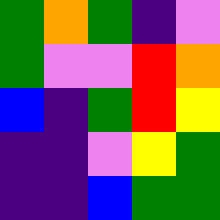[["green", "orange", "green", "indigo", "violet"], ["green", "violet", "violet", "red", "orange"], ["blue", "indigo", "green", "red", "yellow"], ["indigo", "indigo", "violet", "yellow", "green"], ["indigo", "indigo", "blue", "green", "green"]]